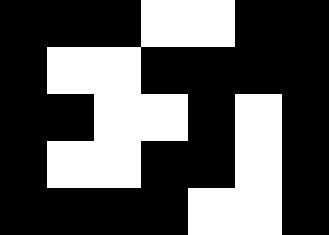[["black", "black", "black", "white", "white", "black", "black"], ["black", "white", "white", "black", "black", "black", "black"], ["black", "black", "white", "white", "black", "white", "black"], ["black", "white", "white", "black", "black", "white", "black"], ["black", "black", "black", "black", "white", "white", "black"]]